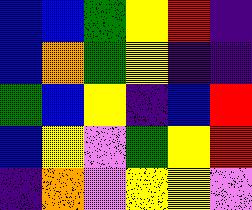[["blue", "blue", "green", "yellow", "red", "indigo"], ["blue", "orange", "green", "yellow", "indigo", "indigo"], ["green", "blue", "yellow", "indigo", "blue", "red"], ["blue", "yellow", "violet", "green", "yellow", "red"], ["indigo", "orange", "violet", "yellow", "yellow", "violet"]]